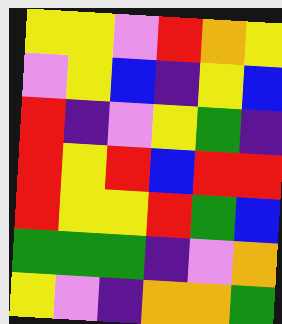[["yellow", "yellow", "violet", "red", "orange", "yellow"], ["violet", "yellow", "blue", "indigo", "yellow", "blue"], ["red", "indigo", "violet", "yellow", "green", "indigo"], ["red", "yellow", "red", "blue", "red", "red"], ["red", "yellow", "yellow", "red", "green", "blue"], ["green", "green", "green", "indigo", "violet", "orange"], ["yellow", "violet", "indigo", "orange", "orange", "green"]]